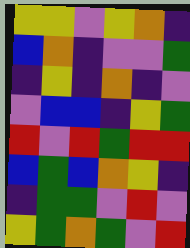[["yellow", "yellow", "violet", "yellow", "orange", "indigo"], ["blue", "orange", "indigo", "violet", "violet", "green"], ["indigo", "yellow", "indigo", "orange", "indigo", "violet"], ["violet", "blue", "blue", "indigo", "yellow", "green"], ["red", "violet", "red", "green", "red", "red"], ["blue", "green", "blue", "orange", "yellow", "indigo"], ["indigo", "green", "green", "violet", "red", "violet"], ["yellow", "green", "orange", "green", "violet", "red"]]